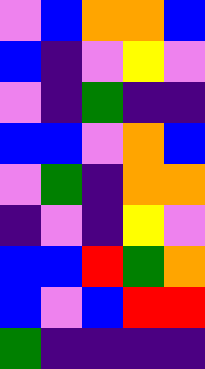[["violet", "blue", "orange", "orange", "blue"], ["blue", "indigo", "violet", "yellow", "violet"], ["violet", "indigo", "green", "indigo", "indigo"], ["blue", "blue", "violet", "orange", "blue"], ["violet", "green", "indigo", "orange", "orange"], ["indigo", "violet", "indigo", "yellow", "violet"], ["blue", "blue", "red", "green", "orange"], ["blue", "violet", "blue", "red", "red"], ["green", "indigo", "indigo", "indigo", "indigo"]]